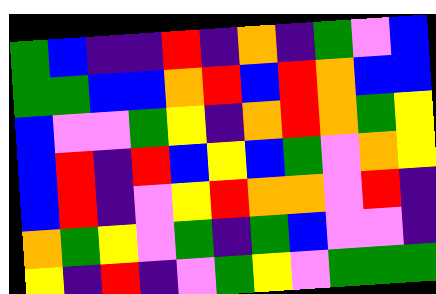[["green", "blue", "indigo", "indigo", "red", "indigo", "orange", "indigo", "green", "violet", "blue"], ["green", "green", "blue", "blue", "orange", "red", "blue", "red", "orange", "blue", "blue"], ["blue", "violet", "violet", "green", "yellow", "indigo", "orange", "red", "orange", "green", "yellow"], ["blue", "red", "indigo", "red", "blue", "yellow", "blue", "green", "violet", "orange", "yellow"], ["blue", "red", "indigo", "violet", "yellow", "red", "orange", "orange", "violet", "red", "indigo"], ["orange", "green", "yellow", "violet", "green", "indigo", "green", "blue", "violet", "violet", "indigo"], ["yellow", "indigo", "red", "indigo", "violet", "green", "yellow", "violet", "green", "green", "green"]]